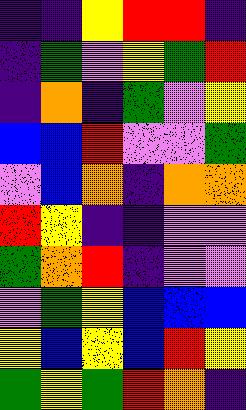[["indigo", "indigo", "yellow", "red", "red", "indigo"], ["indigo", "green", "violet", "yellow", "green", "red"], ["indigo", "orange", "indigo", "green", "violet", "yellow"], ["blue", "blue", "red", "violet", "violet", "green"], ["violet", "blue", "orange", "indigo", "orange", "orange"], ["red", "yellow", "indigo", "indigo", "violet", "violet"], ["green", "orange", "red", "indigo", "violet", "violet"], ["violet", "green", "yellow", "blue", "blue", "blue"], ["yellow", "blue", "yellow", "blue", "red", "yellow"], ["green", "yellow", "green", "red", "orange", "indigo"]]